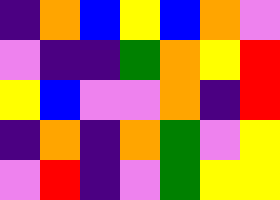[["indigo", "orange", "blue", "yellow", "blue", "orange", "violet"], ["violet", "indigo", "indigo", "green", "orange", "yellow", "red"], ["yellow", "blue", "violet", "violet", "orange", "indigo", "red"], ["indigo", "orange", "indigo", "orange", "green", "violet", "yellow"], ["violet", "red", "indigo", "violet", "green", "yellow", "yellow"]]